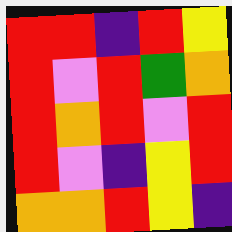[["red", "red", "indigo", "red", "yellow"], ["red", "violet", "red", "green", "orange"], ["red", "orange", "red", "violet", "red"], ["red", "violet", "indigo", "yellow", "red"], ["orange", "orange", "red", "yellow", "indigo"]]